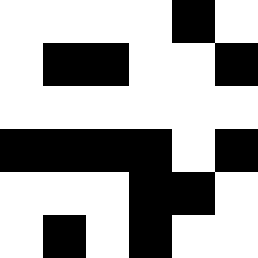[["white", "white", "white", "white", "black", "white"], ["white", "black", "black", "white", "white", "black"], ["white", "white", "white", "white", "white", "white"], ["black", "black", "black", "black", "white", "black"], ["white", "white", "white", "black", "black", "white"], ["white", "black", "white", "black", "white", "white"]]